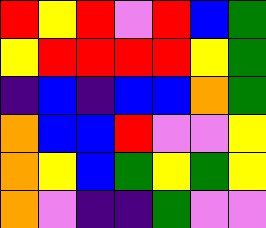[["red", "yellow", "red", "violet", "red", "blue", "green"], ["yellow", "red", "red", "red", "red", "yellow", "green"], ["indigo", "blue", "indigo", "blue", "blue", "orange", "green"], ["orange", "blue", "blue", "red", "violet", "violet", "yellow"], ["orange", "yellow", "blue", "green", "yellow", "green", "yellow"], ["orange", "violet", "indigo", "indigo", "green", "violet", "violet"]]